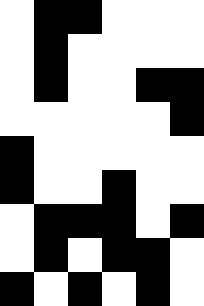[["white", "black", "black", "white", "white", "white"], ["white", "black", "white", "white", "white", "white"], ["white", "black", "white", "white", "black", "black"], ["white", "white", "white", "white", "white", "black"], ["black", "white", "white", "white", "white", "white"], ["black", "white", "white", "black", "white", "white"], ["white", "black", "black", "black", "white", "black"], ["white", "black", "white", "black", "black", "white"], ["black", "white", "black", "white", "black", "white"]]